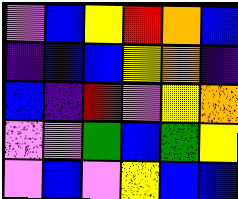[["violet", "blue", "yellow", "red", "orange", "blue"], ["indigo", "blue", "blue", "yellow", "orange", "indigo"], ["blue", "indigo", "red", "violet", "yellow", "orange"], ["violet", "violet", "green", "blue", "green", "yellow"], ["violet", "blue", "violet", "yellow", "blue", "blue"]]